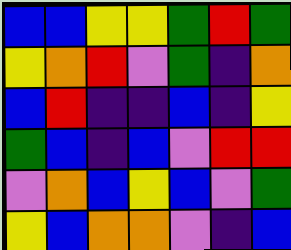[["blue", "blue", "yellow", "yellow", "green", "red", "green"], ["yellow", "orange", "red", "violet", "green", "indigo", "orange"], ["blue", "red", "indigo", "indigo", "blue", "indigo", "yellow"], ["green", "blue", "indigo", "blue", "violet", "red", "red"], ["violet", "orange", "blue", "yellow", "blue", "violet", "green"], ["yellow", "blue", "orange", "orange", "violet", "indigo", "blue"]]